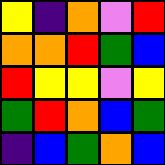[["yellow", "indigo", "orange", "violet", "red"], ["orange", "orange", "red", "green", "blue"], ["red", "yellow", "yellow", "violet", "yellow"], ["green", "red", "orange", "blue", "green"], ["indigo", "blue", "green", "orange", "blue"]]